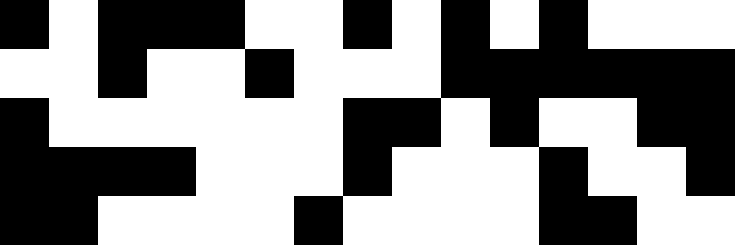[["black", "white", "black", "black", "black", "white", "white", "black", "white", "black", "white", "black", "white", "white", "white"], ["white", "white", "black", "white", "white", "black", "white", "white", "white", "black", "black", "black", "black", "black", "black"], ["black", "white", "white", "white", "white", "white", "white", "black", "black", "white", "black", "white", "white", "black", "black"], ["black", "black", "black", "black", "white", "white", "white", "black", "white", "white", "white", "black", "white", "white", "black"], ["black", "black", "white", "white", "white", "white", "black", "white", "white", "white", "white", "black", "black", "white", "white"]]